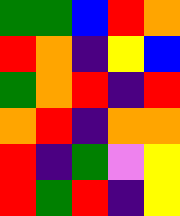[["green", "green", "blue", "red", "orange"], ["red", "orange", "indigo", "yellow", "blue"], ["green", "orange", "red", "indigo", "red"], ["orange", "red", "indigo", "orange", "orange"], ["red", "indigo", "green", "violet", "yellow"], ["red", "green", "red", "indigo", "yellow"]]